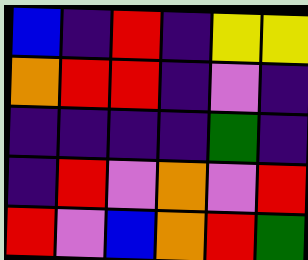[["blue", "indigo", "red", "indigo", "yellow", "yellow"], ["orange", "red", "red", "indigo", "violet", "indigo"], ["indigo", "indigo", "indigo", "indigo", "green", "indigo"], ["indigo", "red", "violet", "orange", "violet", "red"], ["red", "violet", "blue", "orange", "red", "green"]]